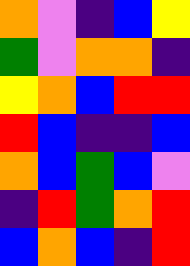[["orange", "violet", "indigo", "blue", "yellow"], ["green", "violet", "orange", "orange", "indigo"], ["yellow", "orange", "blue", "red", "red"], ["red", "blue", "indigo", "indigo", "blue"], ["orange", "blue", "green", "blue", "violet"], ["indigo", "red", "green", "orange", "red"], ["blue", "orange", "blue", "indigo", "red"]]